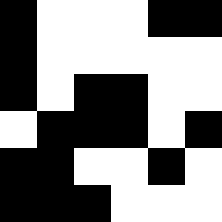[["black", "white", "white", "white", "black", "black"], ["black", "white", "white", "white", "white", "white"], ["black", "white", "black", "black", "white", "white"], ["white", "black", "black", "black", "white", "black"], ["black", "black", "white", "white", "black", "white"], ["black", "black", "black", "white", "white", "white"]]